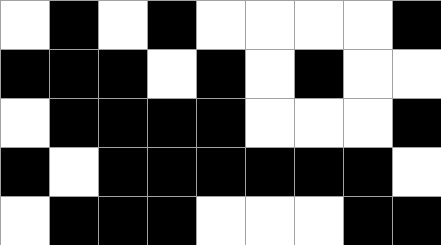[["white", "black", "white", "black", "white", "white", "white", "white", "black"], ["black", "black", "black", "white", "black", "white", "black", "white", "white"], ["white", "black", "black", "black", "black", "white", "white", "white", "black"], ["black", "white", "black", "black", "black", "black", "black", "black", "white"], ["white", "black", "black", "black", "white", "white", "white", "black", "black"]]